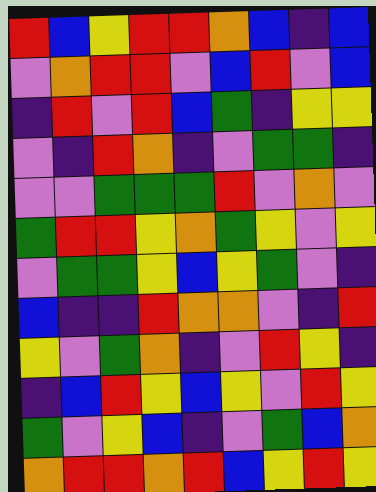[["red", "blue", "yellow", "red", "red", "orange", "blue", "indigo", "blue"], ["violet", "orange", "red", "red", "violet", "blue", "red", "violet", "blue"], ["indigo", "red", "violet", "red", "blue", "green", "indigo", "yellow", "yellow"], ["violet", "indigo", "red", "orange", "indigo", "violet", "green", "green", "indigo"], ["violet", "violet", "green", "green", "green", "red", "violet", "orange", "violet"], ["green", "red", "red", "yellow", "orange", "green", "yellow", "violet", "yellow"], ["violet", "green", "green", "yellow", "blue", "yellow", "green", "violet", "indigo"], ["blue", "indigo", "indigo", "red", "orange", "orange", "violet", "indigo", "red"], ["yellow", "violet", "green", "orange", "indigo", "violet", "red", "yellow", "indigo"], ["indigo", "blue", "red", "yellow", "blue", "yellow", "violet", "red", "yellow"], ["green", "violet", "yellow", "blue", "indigo", "violet", "green", "blue", "orange"], ["orange", "red", "red", "orange", "red", "blue", "yellow", "red", "yellow"]]